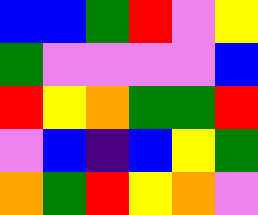[["blue", "blue", "green", "red", "violet", "yellow"], ["green", "violet", "violet", "violet", "violet", "blue"], ["red", "yellow", "orange", "green", "green", "red"], ["violet", "blue", "indigo", "blue", "yellow", "green"], ["orange", "green", "red", "yellow", "orange", "violet"]]